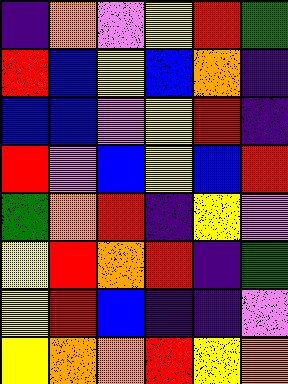[["indigo", "orange", "violet", "yellow", "red", "green"], ["red", "blue", "yellow", "blue", "orange", "indigo"], ["blue", "blue", "violet", "yellow", "red", "indigo"], ["red", "violet", "blue", "yellow", "blue", "red"], ["green", "orange", "red", "indigo", "yellow", "violet"], ["yellow", "red", "orange", "red", "indigo", "green"], ["yellow", "red", "blue", "indigo", "indigo", "violet"], ["yellow", "orange", "orange", "red", "yellow", "orange"]]